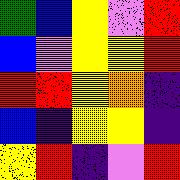[["green", "blue", "yellow", "violet", "red"], ["blue", "violet", "yellow", "yellow", "red"], ["red", "red", "yellow", "orange", "indigo"], ["blue", "indigo", "yellow", "yellow", "indigo"], ["yellow", "red", "indigo", "violet", "red"]]